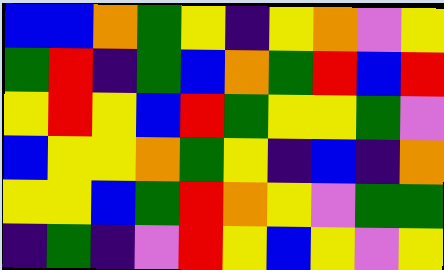[["blue", "blue", "orange", "green", "yellow", "indigo", "yellow", "orange", "violet", "yellow"], ["green", "red", "indigo", "green", "blue", "orange", "green", "red", "blue", "red"], ["yellow", "red", "yellow", "blue", "red", "green", "yellow", "yellow", "green", "violet"], ["blue", "yellow", "yellow", "orange", "green", "yellow", "indigo", "blue", "indigo", "orange"], ["yellow", "yellow", "blue", "green", "red", "orange", "yellow", "violet", "green", "green"], ["indigo", "green", "indigo", "violet", "red", "yellow", "blue", "yellow", "violet", "yellow"]]